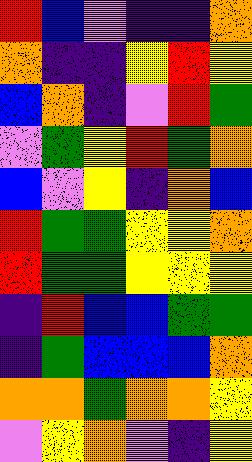[["red", "blue", "violet", "indigo", "indigo", "orange"], ["orange", "indigo", "indigo", "yellow", "red", "yellow"], ["blue", "orange", "indigo", "violet", "red", "green"], ["violet", "green", "yellow", "red", "green", "orange"], ["blue", "violet", "yellow", "indigo", "orange", "blue"], ["red", "green", "green", "yellow", "yellow", "orange"], ["red", "green", "green", "yellow", "yellow", "yellow"], ["indigo", "red", "blue", "blue", "green", "green"], ["indigo", "green", "blue", "blue", "blue", "orange"], ["orange", "orange", "green", "orange", "orange", "yellow"], ["violet", "yellow", "orange", "violet", "indigo", "yellow"]]